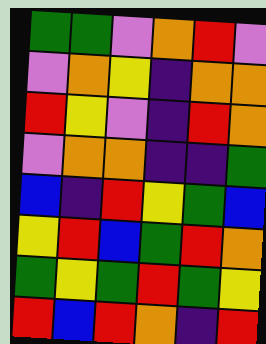[["green", "green", "violet", "orange", "red", "violet"], ["violet", "orange", "yellow", "indigo", "orange", "orange"], ["red", "yellow", "violet", "indigo", "red", "orange"], ["violet", "orange", "orange", "indigo", "indigo", "green"], ["blue", "indigo", "red", "yellow", "green", "blue"], ["yellow", "red", "blue", "green", "red", "orange"], ["green", "yellow", "green", "red", "green", "yellow"], ["red", "blue", "red", "orange", "indigo", "red"]]